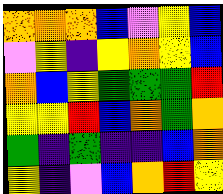[["orange", "orange", "orange", "blue", "violet", "yellow", "blue"], ["violet", "yellow", "indigo", "yellow", "orange", "yellow", "blue"], ["orange", "blue", "yellow", "green", "green", "green", "red"], ["yellow", "yellow", "red", "blue", "orange", "green", "orange"], ["green", "indigo", "green", "indigo", "indigo", "blue", "orange"], ["yellow", "indigo", "violet", "blue", "orange", "red", "yellow"]]